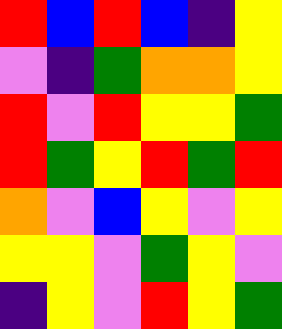[["red", "blue", "red", "blue", "indigo", "yellow"], ["violet", "indigo", "green", "orange", "orange", "yellow"], ["red", "violet", "red", "yellow", "yellow", "green"], ["red", "green", "yellow", "red", "green", "red"], ["orange", "violet", "blue", "yellow", "violet", "yellow"], ["yellow", "yellow", "violet", "green", "yellow", "violet"], ["indigo", "yellow", "violet", "red", "yellow", "green"]]